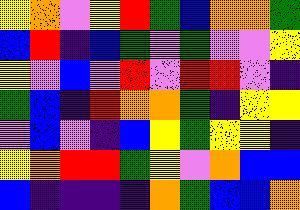[["yellow", "orange", "violet", "yellow", "red", "green", "blue", "orange", "orange", "green"], ["blue", "red", "indigo", "blue", "green", "violet", "green", "violet", "violet", "yellow"], ["yellow", "violet", "blue", "violet", "red", "violet", "red", "red", "violet", "indigo"], ["green", "blue", "indigo", "red", "orange", "orange", "green", "indigo", "yellow", "yellow"], ["violet", "blue", "violet", "indigo", "blue", "yellow", "green", "yellow", "yellow", "indigo"], ["yellow", "orange", "red", "red", "green", "yellow", "violet", "orange", "blue", "blue"], ["blue", "indigo", "indigo", "indigo", "indigo", "orange", "green", "blue", "blue", "orange"]]